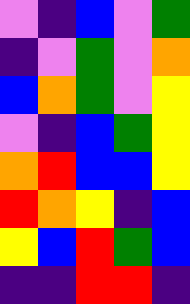[["violet", "indigo", "blue", "violet", "green"], ["indigo", "violet", "green", "violet", "orange"], ["blue", "orange", "green", "violet", "yellow"], ["violet", "indigo", "blue", "green", "yellow"], ["orange", "red", "blue", "blue", "yellow"], ["red", "orange", "yellow", "indigo", "blue"], ["yellow", "blue", "red", "green", "blue"], ["indigo", "indigo", "red", "red", "indigo"]]